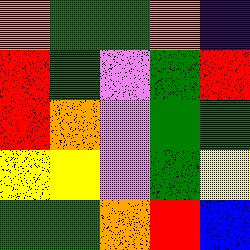[["orange", "green", "green", "orange", "indigo"], ["red", "green", "violet", "green", "red"], ["red", "orange", "violet", "green", "green"], ["yellow", "yellow", "violet", "green", "yellow"], ["green", "green", "orange", "red", "blue"]]